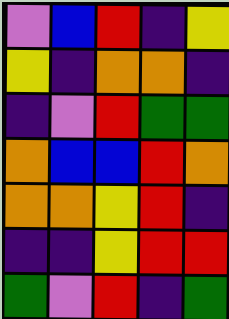[["violet", "blue", "red", "indigo", "yellow"], ["yellow", "indigo", "orange", "orange", "indigo"], ["indigo", "violet", "red", "green", "green"], ["orange", "blue", "blue", "red", "orange"], ["orange", "orange", "yellow", "red", "indigo"], ["indigo", "indigo", "yellow", "red", "red"], ["green", "violet", "red", "indigo", "green"]]